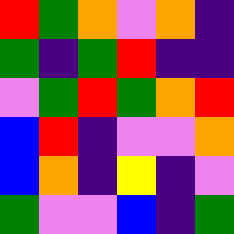[["red", "green", "orange", "violet", "orange", "indigo"], ["green", "indigo", "green", "red", "indigo", "indigo"], ["violet", "green", "red", "green", "orange", "red"], ["blue", "red", "indigo", "violet", "violet", "orange"], ["blue", "orange", "indigo", "yellow", "indigo", "violet"], ["green", "violet", "violet", "blue", "indigo", "green"]]